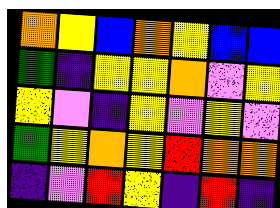[["orange", "yellow", "blue", "orange", "yellow", "blue", "blue"], ["green", "indigo", "yellow", "yellow", "orange", "violet", "yellow"], ["yellow", "violet", "indigo", "yellow", "violet", "yellow", "violet"], ["green", "yellow", "orange", "yellow", "red", "orange", "orange"], ["indigo", "violet", "red", "yellow", "indigo", "red", "indigo"]]